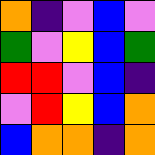[["orange", "indigo", "violet", "blue", "violet"], ["green", "violet", "yellow", "blue", "green"], ["red", "red", "violet", "blue", "indigo"], ["violet", "red", "yellow", "blue", "orange"], ["blue", "orange", "orange", "indigo", "orange"]]